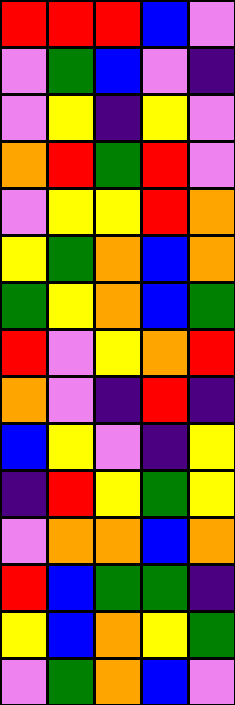[["red", "red", "red", "blue", "violet"], ["violet", "green", "blue", "violet", "indigo"], ["violet", "yellow", "indigo", "yellow", "violet"], ["orange", "red", "green", "red", "violet"], ["violet", "yellow", "yellow", "red", "orange"], ["yellow", "green", "orange", "blue", "orange"], ["green", "yellow", "orange", "blue", "green"], ["red", "violet", "yellow", "orange", "red"], ["orange", "violet", "indigo", "red", "indigo"], ["blue", "yellow", "violet", "indigo", "yellow"], ["indigo", "red", "yellow", "green", "yellow"], ["violet", "orange", "orange", "blue", "orange"], ["red", "blue", "green", "green", "indigo"], ["yellow", "blue", "orange", "yellow", "green"], ["violet", "green", "orange", "blue", "violet"]]